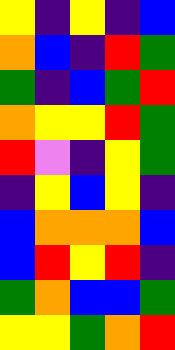[["yellow", "indigo", "yellow", "indigo", "blue"], ["orange", "blue", "indigo", "red", "green"], ["green", "indigo", "blue", "green", "red"], ["orange", "yellow", "yellow", "red", "green"], ["red", "violet", "indigo", "yellow", "green"], ["indigo", "yellow", "blue", "yellow", "indigo"], ["blue", "orange", "orange", "orange", "blue"], ["blue", "red", "yellow", "red", "indigo"], ["green", "orange", "blue", "blue", "green"], ["yellow", "yellow", "green", "orange", "red"]]